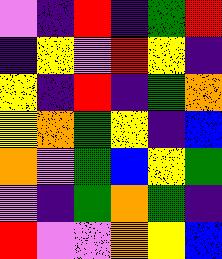[["violet", "indigo", "red", "indigo", "green", "red"], ["indigo", "yellow", "violet", "red", "yellow", "indigo"], ["yellow", "indigo", "red", "indigo", "green", "orange"], ["yellow", "orange", "green", "yellow", "indigo", "blue"], ["orange", "violet", "green", "blue", "yellow", "green"], ["violet", "indigo", "green", "orange", "green", "indigo"], ["red", "violet", "violet", "orange", "yellow", "blue"]]